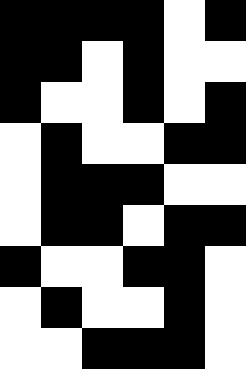[["black", "black", "black", "black", "white", "black"], ["black", "black", "white", "black", "white", "white"], ["black", "white", "white", "black", "white", "black"], ["white", "black", "white", "white", "black", "black"], ["white", "black", "black", "black", "white", "white"], ["white", "black", "black", "white", "black", "black"], ["black", "white", "white", "black", "black", "white"], ["white", "black", "white", "white", "black", "white"], ["white", "white", "black", "black", "black", "white"]]